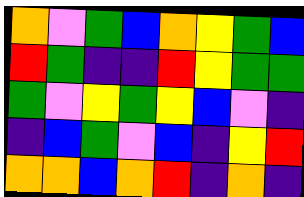[["orange", "violet", "green", "blue", "orange", "yellow", "green", "blue"], ["red", "green", "indigo", "indigo", "red", "yellow", "green", "green"], ["green", "violet", "yellow", "green", "yellow", "blue", "violet", "indigo"], ["indigo", "blue", "green", "violet", "blue", "indigo", "yellow", "red"], ["orange", "orange", "blue", "orange", "red", "indigo", "orange", "indigo"]]